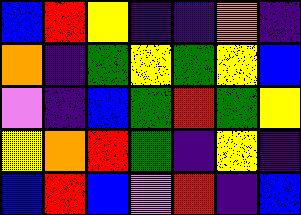[["blue", "red", "yellow", "indigo", "indigo", "orange", "indigo"], ["orange", "indigo", "green", "yellow", "green", "yellow", "blue"], ["violet", "indigo", "blue", "green", "red", "green", "yellow"], ["yellow", "orange", "red", "green", "indigo", "yellow", "indigo"], ["blue", "red", "blue", "violet", "red", "indigo", "blue"]]